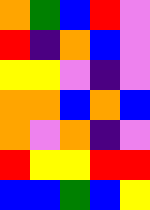[["orange", "green", "blue", "red", "violet"], ["red", "indigo", "orange", "blue", "violet"], ["yellow", "yellow", "violet", "indigo", "violet"], ["orange", "orange", "blue", "orange", "blue"], ["orange", "violet", "orange", "indigo", "violet"], ["red", "yellow", "yellow", "red", "red"], ["blue", "blue", "green", "blue", "yellow"]]